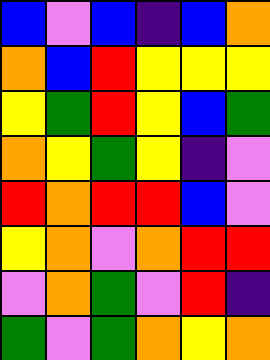[["blue", "violet", "blue", "indigo", "blue", "orange"], ["orange", "blue", "red", "yellow", "yellow", "yellow"], ["yellow", "green", "red", "yellow", "blue", "green"], ["orange", "yellow", "green", "yellow", "indigo", "violet"], ["red", "orange", "red", "red", "blue", "violet"], ["yellow", "orange", "violet", "orange", "red", "red"], ["violet", "orange", "green", "violet", "red", "indigo"], ["green", "violet", "green", "orange", "yellow", "orange"]]